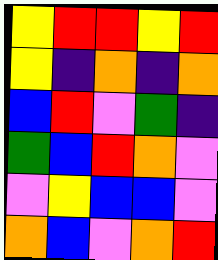[["yellow", "red", "red", "yellow", "red"], ["yellow", "indigo", "orange", "indigo", "orange"], ["blue", "red", "violet", "green", "indigo"], ["green", "blue", "red", "orange", "violet"], ["violet", "yellow", "blue", "blue", "violet"], ["orange", "blue", "violet", "orange", "red"]]